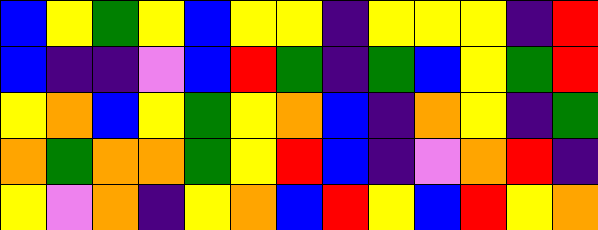[["blue", "yellow", "green", "yellow", "blue", "yellow", "yellow", "indigo", "yellow", "yellow", "yellow", "indigo", "red"], ["blue", "indigo", "indigo", "violet", "blue", "red", "green", "indigo", "green", "blue", "yellow", "green", "red"], ["yellow", "orange", "blue", "yellow", "green", "yellow", "orange", "blue", "indigo", "orange", "yellow", "indigo", "green"], ["orange", "green", "orange", "orange", "green", "yellow", "red", "blue", "indigo", "violet", "orange", "red", "indigo"], ["yellow", "violet", "orange", "indigo", "yellow", "orange", "blue", "red", "yellow", "blue", "red", "yellow", "orange"]]